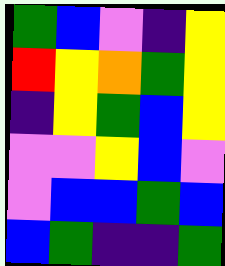[["green", "blue", "violet", "indigo", "yellow"], ["red", "yellow", "orange", "green", "yellow"], ["indigo", "yellow", "green", "blue", "yellow"], ["violet", "violet", "yellow", "blue", "violet"], ["violet", "blue", "blue", "green", "blue"], ["blue", "green", "indigo", "indigo", "green"]]